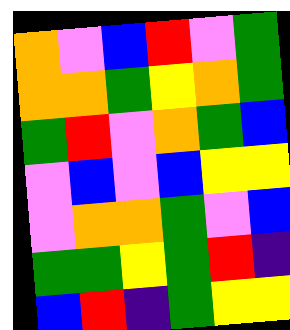[["orange", "violet", "blue", "red", "violet", "green"], ["orange", "orange", "green", "yellow", "orange", "green"], ["green", "red", "violet", "orange", "green", "blue"], ["violet", "blue", "violet", "blue", "yellow", "yellow"], ["violet", "orange", "orange", "green", "violet", "blue"], ["green", "green", "yellow", "green", "red", "indigo"], ["blue", "red", "indigo", "green", "yellow", "yellow"]]